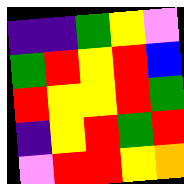[["indigo", "indigo", "green", "yellow", "violet"], ["green", "red", "yellow", "red", "blue"], ["red", "yellow", "yellow", "red", "green"], ["indigo", "yellow", "red", "green", "red"], ["violet", "red", "red", "yellow", "orange"]]